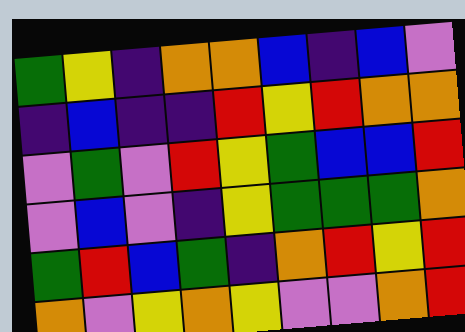[["green", "yellow", "indigo", "orange", "orange", "blue", "indigo", "blue", "violet"], ["indigo", "blue", "indigo", "indigo", "red", "yellow", "red", "orange", "orange"], ["violet", "green", "violet", "red", "yellow", "green", "blue", "blue", "red"], ["violet", "blue", "violet", "indigo", "yellow", "green", "green", "green", "orange"], ["green", "red", "blue", "green", "indigo", "orange", "red", "yellow", "red"], ["orange", "violet", "yellow", "orange", "yellow", "violet", "violet", "orange", "red"]]